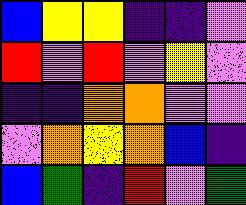[["blue", "yellow", "yellow", "indigo", "indigo", "violet"], ["red", "violet", "red", "violet", "yellow", "violet"], ["indigo", "indigo", "orange", "orange", "violet", "violet"], ["violet", "orange", "yellow", "orange", "blue", "indigo"], ["blue", "green", "indigo", "red", "violet", "green"]]